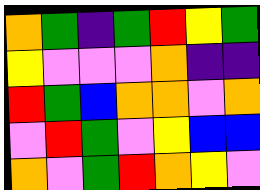[["orange", "green", "indigo", "green", "red", "yellow", "green"], ["yellow", "violet", "violet", "violet", "orange", "indigo", "indigo"], ["red", "green", "blue", "orange", "orange", "violet", "orange"], ["violet", "red", "green", "violet", "yellow", "blue", "blue"], ["orange", "violet", "green", "red", "orange", "yellow", "violet"]]